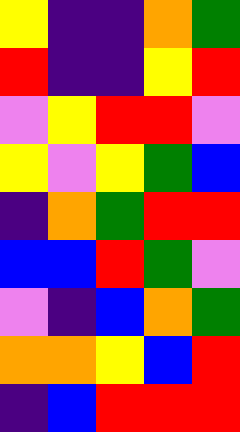[["yellow", "indigo", "indigo", "orange", "green"], ["red", "indigo", "indigo", "yellow", "red"], ["violet", "yellow", "red", "red", "violet"], ["yellow", "violet", "yellow", "green", "blue"], ["indigo", "orange", "green", "red", "red"], ["blue", "blue", "red", "green", "violet"], ["violet", "indigo", "blue", "orange", "green"], ["orange", "orange", "yellow", "blue", "red"], ["indigo", "blue", "red", "red", "red"]]